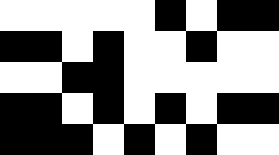[["white", "white", "white", "white", "white", "black", "white", "black", "black"], ["black", "black", "white", "black", "white", "white", "black", "white", "white"], ["white", "white", "black", "black", "white", "white", "white", "white", "white"], ["black", "black", "white", "black", "white", "black", "white", "black", "black"], ["black", "black", "black", "white", "black", "white", "black", "white", "white"]]